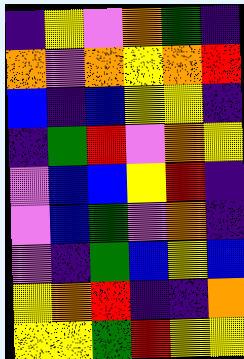[["indigo", "yellow", "violet", "orange", "green", "indigo"], ["orange", "violet", "orange", "yellow", "orange", "red"], ["blue", "indigo", "blue", "yellow", "yellow", "indigo"], ["indigo", "green", "red", "violet", "orange", "yellow"], ["violet", "blue", "blue", "yellow", "red", "indigo"], ["violet", "blue", "green", "violet", "orange", "indigo"], ["violet", "indigo", "green", "blue", "yellow", "blue"], ["yellow", "orange", "red", "indigo", "indigo", "orange"], ["yellow", "yellow", "green", "red", "yellow", "yellow"]]